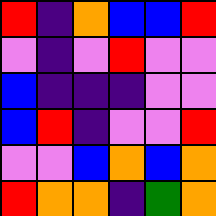[["red", "indigo", "orange", "blue", "blue", "red"], ["violet", "indigo", "violet", "red", "violet", "violet"], ["blue", "indigo", "indigo", "indigo", "violet", "violet"], ["blue", "red", "indigo", "violet", "violet", "red"], ["violet", "violet", "blue", "orange", "blue", "orange"], ["red", "orange", "orange", "indigo", "green", "orange"]]